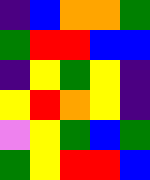[["indigo", "blue", "orange", "orange", "green"], ["green", "red", "red", "blue", "blue"], ["indigo", "yellow", "green", "yellow", "indigo"], ["yellow", "red", "orange", "yellow", "indigo"], ["violet", "yellow", "green", "blue", "green"], ["green", "yellow", "red", "red", "blue"]]